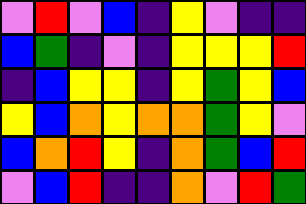[["violet", "red", "violet", "blue", "indigo", "yellow", "violet", "indigo", "indigo"], ["blue", "green", "indigo", "violet", "indigo", "yellow", "yellow", "yellow", "red"], ["indigo", "blue", "yellow", "yellow", "indigo", "yellow", "green", "yellow", "blue"], ["yellow", "blue", "orange", "yellow", "orange", "orange", "green", "yellow", "violet"], ["blue", "orange", "red", "yellow", "indigo", "orange", "green", "blue", "red"], ["violet", "blue", "red", "indigo", "indigo", "orange", "violet", "red", "green"]]